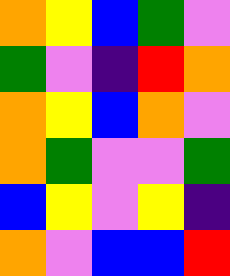[["orange", "yellow", "blue", "green", "violet"], ["green", "violet", "indigo", "red", "orange"], ["orange", "yellow", "blue", "orange", "violet"], ["orange", "green", "violet", "violet", "green"], ["blue", "yellow", "violet", "yellow", "indigo"], ["orange", "violet", "blue", "blue", "red"]]